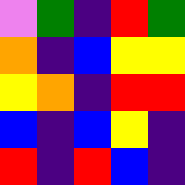[["violet", "green", "indigo", "red", "green"], ["orange", "indigo", "blue", "yellow", "yellow"], ["yellow", "orange", "indigo", "red", "red"], ["blue", "indigo", "blue", "yellow", "indigo"], ["red", "indigo", "red", "blue", "indigo"]]